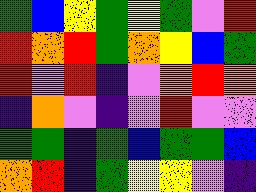[["green", "blue", "yellow", "green", "yellow", "green", "violet", "red"], ["red", "orange", "red", "green", "orange", "yellow", "blue", "green"], ["red", "violet", "red", "indigo", "violet", "orange", "red", "orange"], ["indigo", "orange", "violet", "indigo", "violet", "red", "violet", "violet"], ["green", "green", "indigo", "green", "blue", "green", "green", "blue"], ["orange", "red", "indigo", "green", "yellow", "yellow", "violet", "indigo"]]